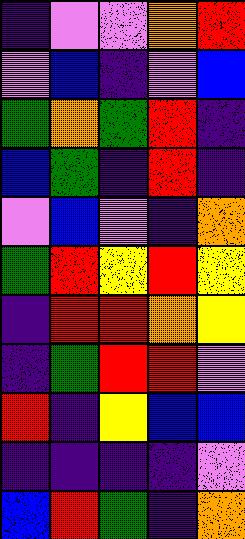[["indigo", "violet", "violet", "orange", "red"], ["violet", "blue", "indigo", "violet", "blue"], ["green", "orange", "green", "red", "indigo"], ["blue", "green", "indigo", "red", "indigo"], ["violet", "blue", "violet", "indigo", "orange"], ["green", "red", "yellow", "red", "yellow"], ["indigo", "red", "red", "orange", "yellow"], ["indigo", "green", "red", "red", "violet"], ["red", "indigo", "yellow", "blue", "blue"], ["indigo", "indigo", "indigo", "indigo", "violet"], ["blue", "red", "green", "indigo", "orange"]]